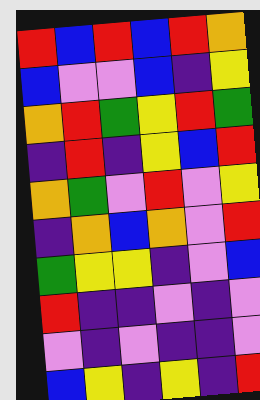[["red", "blue", "red", "blue", "red", "orange"], ["blue", "violet", "violet", "blue", "indigo", "yellow"], ["orange", "red", "green", "yellow", "red", "green"], ["indigo", "red", "indigo", "yellow", "blue", "red"], ["orange", "green", "violet", "red", "violet", "yellow"], ["indigo", "orange", "blue", "orange", "violet", "red"], ["green", "yellow", "yellow", "indigo", "violet", "blue"], ["red", "indigo", "indigo", "violet", "indigo", "violet"], ["violet", "indigo", "violet", "indigo", "indigo", "violet"], ["blue", "yellow", "indigo", "yellow", "indigo", "red"]]